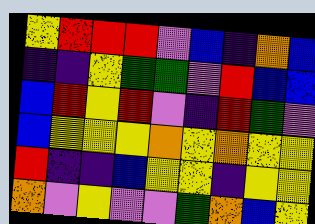[["yellow", "red", "red", "red", "violet", "blue", "indigo", "orange", "blue"], ["indigo", "indigo", "yellow", "green", "green", "violet", "red", "blue", "blue"], ["blue", "red", "yellow", "red", "violet", "indigo", "red", "green", "violet"], ["blue", "yellow", "yellow", "yellow", "orange", "yellow", "orange", "yellow", "yellow"], ["red", "indigo", "indigo", "blue", "yellow", "yellow", "indigo", "yellow", "yellow"], ["orange", "violet", "yellow", "violet", "violet", "green", "orange", "blue", "yellow"]]